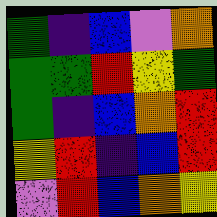[["green", "indigo", "blue", "violet", "orange"], ["green", "green", "red", "yellow", "green"], ["green", "indigo", "blue", "orange", "red"], ["yellow", "red", "indigo", "blue", "red"], ["violet", "red", "blue", "orange", "yellow"]]